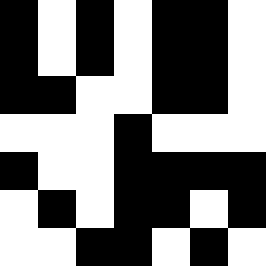[["black", "white", "black", "white", "black", "black", "white"], ["black", "white", "black", "white", "black", "black", "white"], ["black", "black", "white", "white", "black", "black", "white"], ["white", "white", "white", "black", "white", "white", "white"], ["black", "white", "white", "black", "black", "black", "black"], ["white", "black", "white", "black", "black", "white", "black"], ["white", "white", "black", "black", "white", "black", "white"]]